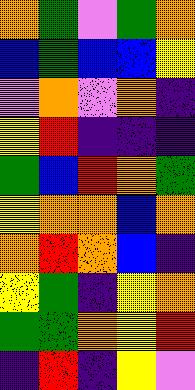[["orange", "green", "violet", "green", "orange"], ["blue", "green", "blue", "blue", "yellow"], ["violet", "orange", "violet", "orange", "indigo"], ["yellow", "red", "indigo", "indigo", "indigo"], ["green", "blue", "red", "orange", "green"], ["yellow", "orange", "orange", "blue", "orange"], ["orange", "red", "orange", "blue", "indigo"], ["yellow", "green", "indigo", "yellow", "orange"], ["green", "green", "orange", "yellow", "red"], ["indigo", "red", "indigo", "yellow", "violet"]]